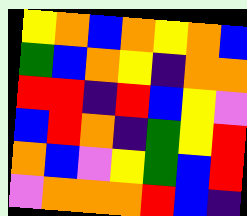[["yellow", "orange", "blue", "orange", "yellow", "orange", "blue"], ["green", "blue", "orange", "yellow", "indigo", "orange", "orange"], ["red", "red", "indigo", "red", "blue", "yellow", "violet"], ["blue", "red", "orange", "indigo", "green", "yellow", "red"], ["orange", "blue", "violet", "yellow", "green", "blue", "red"], ["violet", "orange", "orange", "orange", "red", "blue", "indigo"]]